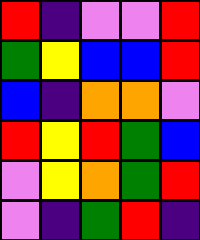[["red", "indigo", "violet", "violet", "red"], ["green", "yellow", "blue", "blue", "red"], ["blue", "indigo", "orange", "orange", "violet"], ["red", "yellow", "red", "green", "blue"], ["violet", "yellow", "orange", "green", "red"], ["violet", "indigo", "green", "red", "indigo"]]